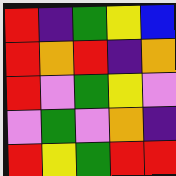[["red", "indigo", "green", "yellow", "blue"], ["red", "orange", "red", "indigo", "orange"], ["red", "violet", "green", "yellow", "violet"], ["violet", "green", "violet", "orange", "indigo"], ["red", "yellow", "green", "red", "red"]]